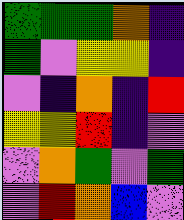[["green", "green", "green", "orange", "indigo"], ["green", "violet", "yellow", "yellow", "indigo"], ["violet", "indigo", "orange", "indigo", "red"], ["yellow", "yellow", "red", "indigo", "violet"], ["violet", "orange", "green", "violet", "green"], ["violet", "red", "orange", "blue", "violet"]]